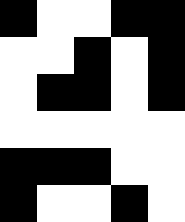[["black", "white", "white", "black", "black"], ["white", "white", "black", "white", "black"], ["white", "black", "black", "white", "black"], ["white", "white", "white", "white", "white"], ["black", "black", "black", "white", "white"], ["black", "white", "white", "black", "white"]]